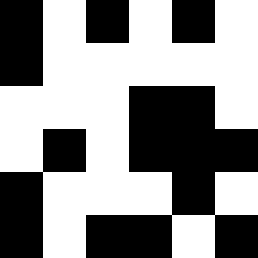[["black", "white", "black", "white", "black", "white"], ["black", "white", "white", "white", "white", "white"], ["white", "white", "white", "black", "black", "white"], ["white", "black", "white", "black", "black", "black"], ["black", "white", "white", "white", "black", "white"], ["black", "white", "black", "black", "white", "black"]]